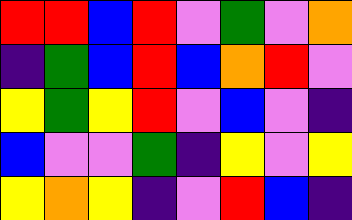[["red", "red", "blue", "red", "violet", "green", "violet", "orange"], ["indigo", "green", "blue", "red", "blue", "orange", "red", "violet"], ["yellow", "green", "yellow", "red", "violet", "blue", "violet", "indigo"], ["blue", "violet", "violet", "green", "indigo", "yellow", "violet", "yellow"], ["yellow", "orange", "yellow", "indigo", "violet", "red", "blue", "indigo"]]